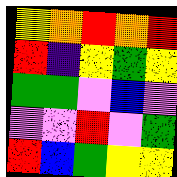[["yellow", "orange", "red", "orange", "red"], ["red", "indigo", "yellow", "green", "yellow"], ["green", "green", "violet", "blue", "violet"], ["violet", "violet", "red", "violet", "green"], ["red", "blue", "green", "yellow", "yellow"]]